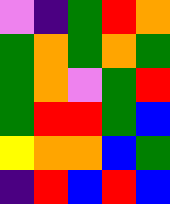[["violet", "indigo", "green", "red", "orange"], ["green", "orange", "green", "orange", "green"], ["green", "orange", "violet", "green", "red"], ["green", "red", "red", "green", "blue"], ["yellow", "orange", "orange", "blue", "green"], ["indigo", "red", "blue", "red", "blue"]]